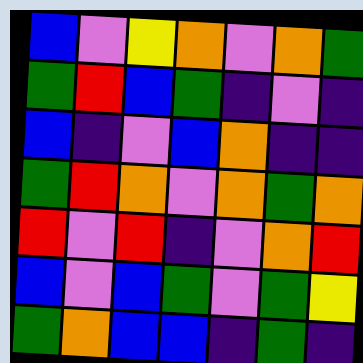[["blue", "violet", "yellow", "orange", "violet", "orange", "green"], ["green", "red", "blue", "green", "indigo", "violet", "indigo"], ["blue", "indigo", "violet", "blue", "orange", "indigo", "indigo"], ["green", "red", "orange", "violet", "orange", "green", "orange"], ["red", "violet", "red", "indigo", "violet", "orange", "red"], ["blue", "violet", "blue", "green", "violet", "green", "yellow"], ["green", "orange", "blue", "blue", "indigo", "green", "indigo"]]